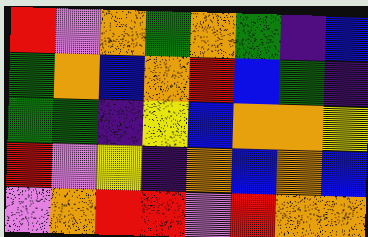[["red", "violet", "orange", "green", "orange", "green", "indigo", "blue"], ["green", "orange", "blue", "orange", "red", "blue", "green", "indigo"], ["green", "green", "indigo", "yellow", "blue", "orange", "orange", "yellow"], ["red", "violet", "yellow", "indigo", "orange", "blue", "orange", "blue"], ["violet", "orange", "red", "red", "violet", "red", "orange", "orange"]]